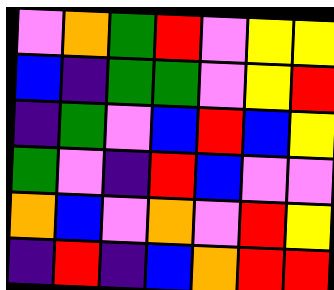[["violet", "orange", "green", "red", "violet", "yellow", "yellow"], ["blue", "indigo", "green", "green", "violet", "yellow", "red"], ["indigo", "green", "violet", "blue", "red", "blue", "yellow"], ["green", "violet", "indigo", "red", "blue", "violet", "violet"], ["orange", "blue", "violet", "orange", "violet", "red", "yellow"], ["indigo", "red", "indigo", "blue", "orange", "red", "red"]]